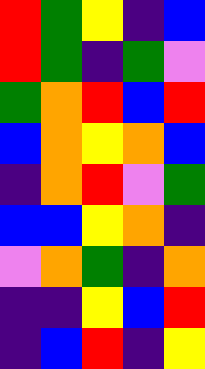[["red", "green", "yellow", "indigo", "blue"], ["red", "green", "indigo", "green", "violet"], ["green", "orange", "red", "blue", "red"], ["blue", "orange", "yellow", "orange", "blue"], ["indigo", "orange", "red", "violet", "green"], ["blue", "blue", "yellow", "orange", "indigo"], ["violet", "orange", "green", "indigo", "orange"], ["indigo", "indigo", "yellow", "blue", "red"], ["indigo", "blue", "red", "indigo", "yellow"]]